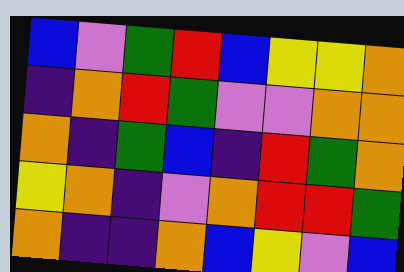[["blue", "violet", "green", "red", "blue", "yellow", "yellow", "orange"], ["indigo", "orange", "red", "green", "violet", "violet", "orange", "orange"], ["orange", "indigo", "green", "blue", "indigo", "red", "green", "orange"], ["yellow", "orange", "indigo", "violet", "orange", "red", "red", "green"], ["orange", "indigo", "indigo", "orange", "blue", "yellow", "violet", "blue"]]